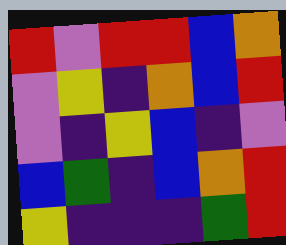[["red", "violet", "red", "red", "blue", "orange"], ["violet", "yellow", "indigo", "orange", "blue", "red"], ["violet", "indigo", "yellow", "blue", "indigo", "violet"], ["blue", "green", "indigo", "blue", "orange", "red"], ["yellow", "indigo", "indigo", "indigo", "green", "red"]]